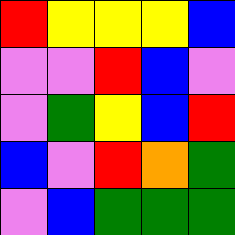[["red", "yellow", "yellow", "yellow", "blue"], ["violet", "violet", "red", "blue", "violet"], ["violet", "green", "yellow", "blue", "red"], ["blue", "violet", "red", "orange", "green"], ["violet", "blue", "green", "green", "green"]]